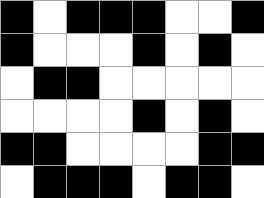[["black", "white", "black", "black", "black", "white", "white", "black"], ["black", "white", "white", "white", "black", "white", "black", "white"], ["white", "black", "black", "white", "white", "white", "white", "white"], ["white", "white", "white", "white", "black", "white", "black", "white"], ["black", "black", "white", "white", "white", "white", "black", "black"], ["white", "black", "black", "black", "white", "black", "black", "white"]]